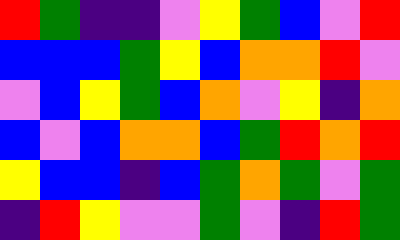[["red", "green", "indigo", "indigo", "violet", "yellow", "green", "blue", "violet", "red"], ["blue", "blue", "blue", "green", "yellow", "blue", "orange", "orange", "red", "violet"], ["violet", "blue", "yellow", "green", "blue", "orange", "violet", "yellow", "indigo", "orange"], ["blue", "violet", "blue", "orange", "orange", "blue", "green", "red", "orange", "red"], ["yellow", "blue", "blue", "indigo", "blue", "green", "orange", "green", "violet", "green"], ["indigo", "red", "yellow", "violet", "violet", "green", "violet", "indigo", "red", "green"]]